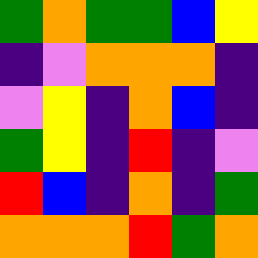[["green", "orange", "green", "green", "blue", "yellow"], ["indigo", "violet", "orange", "orange", "orange", "indigo"], ["violet", "yellow", "indigo", "orange", "blue", "indigo"], ["green", "yellow", "indigo", "red", "indigo", "violet"], ["red", "blue", "indigo", "orange", "indigo", "green"], ["orange", "orange", "orange", "red", "green", "orange"]]